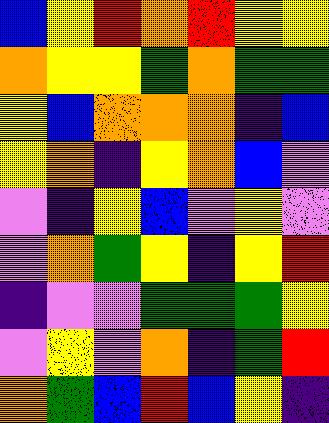[["blue", "yellow", "red", "orange", "red", "yellow", "yellow"], ["orange", "yellow", "yellow", "green", "orange", "green", "green"], ["yellow", "blue", "orange", "orange", "orange", "indigo", "blue"], ["yellow", "orange", "indigo", "yellow", "orange", "blue", "violet"], ["violet", "indigo", "yellow", "blue", "violet", "yellow", "violet"], ["violet", "orange", "green", "yellow", "indigo", "yellow", "red"], ["indigo", "violet", "violet", "green", "green", "green", "yellow"], ["violet", "yellow", "violet", "orange", "indigo", "green", "red"], ["orange", "green", "blue", "red", "blue", "yellow", "indigo"]]